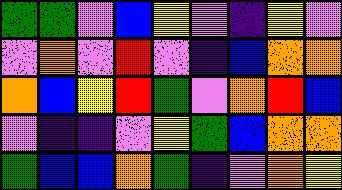[["green", "green", "violet", "blue", "yellow", "violet", "indigo", "yellow", "violet"], ["violet", "orange", "violet", "red", "violet", "indigo", "blue", "orange", "orange"], ["orange", "blue", "yellow", "red", "green", "violet", "orange", "red", "blue"], ["violet", "indigo", "indigo", "violet", "yellow", "green", "blue", "orange", "orange"], ["green", "blue", "blue", "orange", "green", "indigo", "violet", "orange", "yellow"]]